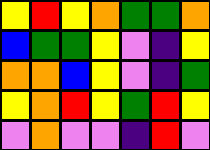[["yellow", "red", "yellow", "orange", "green", "green", "orange"], ["blue", "green", "green", "yellow", "violet", "indigo", "yellow"], ["orange", "orange", "blue", "yellow", "violet", "indigo", "green"], ["yellow", "orange", "red", "yellow", "green", "red", "yellow"], ["violet", "orange", "violet", "violet", "indigo", "red", "violet"]]